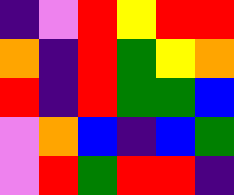[["indigo", "violet", "red", "yellow", "red", "red"], ["orange", "indigo", "red", "green", "yellow", "orange"], ["red", "indigo", "red", "green", "green", "blue"], ["violet", "orange", "blue", "indigo", "blue", "green"], ["violet", "red", "green", "red", "red", "indigo"]]